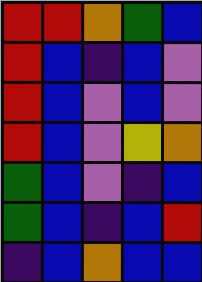[["red", "red", "orange", "green", "blue"], ["red", "blue", "indigo", "blue", "violet"], ["red", "blue", "violet", "blue", "violet"], ["red", "blue", "violet", "yellow", "orange"], ["green", "blue", "violet", "indigo", "blue"], ["green", "blue", "indigo", "blue", "red"], ["indigo", "blue", "orange", "blue", "blue"]]